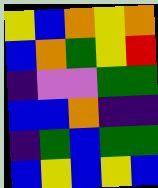[["yellow", "blue", "orange", "yellow", "orange"], ["blue", "orange", "green", "yellow", "red"], ["indigo", "violet", "violet", "green", "green"], ["blue", "blue", "orange", "indigo", "indigo"], ["indigo", "green", "blue", "green", "green"], ["blue", "yellow", "blue", "yellow", "blue"]]